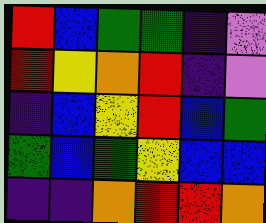[["red", "blue", "green", "green", "indigo", "violet"], ["red", "yellow", "orange", "red", "indigo", "violet"], ["indigo", "blue", "yellow", "red", "blue", "green"], ["green", "blue", "green", "yellow", "blue", "blue"], ["indigo", "indigo", "orange", "red", "red", "orange"]]